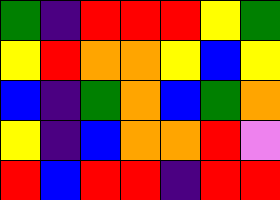[["green", "indigo", "red", "red", "red", "yellow", "green"], ["yellow", "red", "orange", "orange", "yellow", "blue", "yellow"], ["blue", "indigo", "green", "orange", "blue", "green", "orange"], ["yellow", "indigo", "blue", "orange", "orange", "red", "violet"], ["red", "blue", "red", "red", "indigo", "red", "red"]]